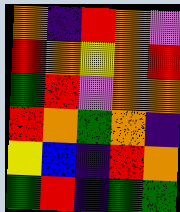[["orange", "indigo", "red", "orange", "violet"], ["red", "orange", "yellow", "orange", "red"], ["green", "red", "violet", "orange", "orange"], ["red", "orange", "green", "orange", "indigo"], ["yellow", "blue", "indigo", "red", "orange"], ["green", "red", "indigo", "green", "green"]]